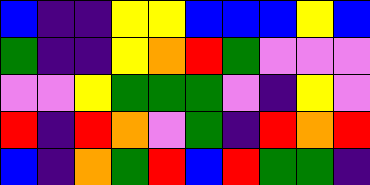[["blue", "indigo", "indigo", "yellow", "yellow", "blue", "blue", "blue", "yellow", "blue"], ["green", "indigo", "indigo", "yellow", "orange", "red", "green", "violet", "violet", "violet"], ["violet", "violet", "yellow", "green", "green", "green", "violet", "indigo", "yellow", "violet"], ["red", "indigo", "red", "orange", "violet", "green", "indigo", "red", "orange", "red"], ["blue", "indigo", "orange", "green", "red", "blue", "red", "green", "green", "indigo"]]